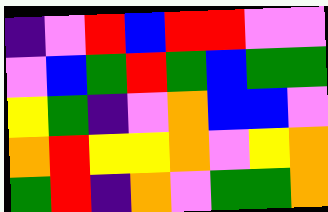[["indigo", "violet", "red", "blue", "red", "red", "violet", "violet"], ["violet", "blue", "green", "red", "green", "blue", "green", "green"], ["yellow", "green", "indigo", "violet", "orange", "blue", "blue", "violet"], ["orange", "red", "yellow", "yellow", "orange", "violet", "yellow", "orange"], ["green", "red", "indigo", "orange", "violet", "green", "green", "orange"]]